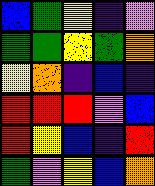[["blue", "green", "yellow", "indigo", "violet"], ["green", "green", "yellow", "green", "orange"], ["yellow", "orange", "indigo", "blue", "indigo"], ["red", "red", "red", "violet", "blue"], ["red", "yellow", "blue", "indigo", "red"], ["green", "violet", "yellow", "blue", "orange"]]